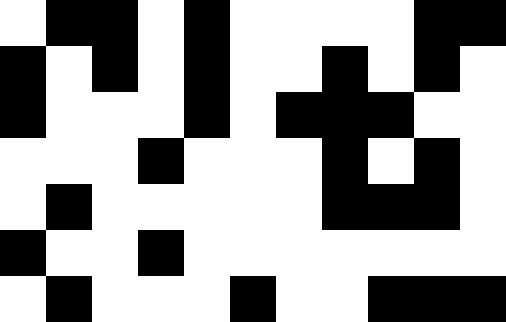[["white", "black", "black", "white", "black", "white", "white", "white", "white", "black", "black"], ["black", "white", "black", "white", "black", "white", "white", "black", "white", "black", "white"], ["black", "white", "white", "white", "black", "white", "black", "black", "black", "white", "white"], ["white", "white", "white", "black", "white", "white", "white", "black", "white", "black", "white"], ["white", "black", "white", "white", "white", "white", "white", "black", "black", "black", "white"], ["black", "white", "white", "black", "white", "white", "white", "white", "white", "white", "white"], ["white", "black", "white", "white", "white", "black", "white", "white", "black", "black", "black"]]